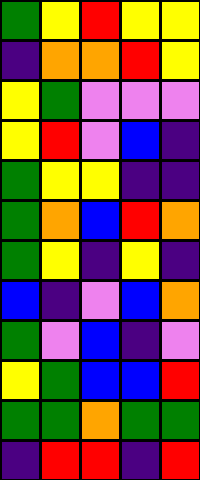[["green", "yellow", "red", "yellow", "yellow"], ["indigo", "orange", "orange", "red", "yellow"], ["yellow", "green", "violet", "violet", "violet"], ["yellow", "red", "violet", "blue", "indigo"], ["green", "yellow", "yellow", "indigo", "indigo"], ["green", "orange", "blue", "red", "orange"], ["green", "yellow", "indigo", "yellow", "indigo"], ["blue", "indigo", "violet", "blue", "orange"], ["green", "violet", "blue", "indigo", "violet"], ["yellow", "green", "blue", "blue", "red"], ["green", "green", "orange", "green", "green"], ["indigo", "red", "red", "indigo", "red"]]